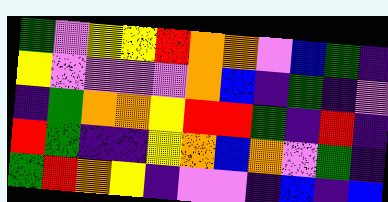[["green", "violet", "yellow", "yellow", "red", "orange", "orange", "violet", "blue", "green", "indigo"], ["yellow", "violet", "violet", "violet", "violet", "orange", "blue", "indigo", "green", "indigo", "violet"], ["indigo", "green", "orange", "orange", "yellow", "red", "red", "green", "indigo", "red", "indigo"], ["red", "green", "indigo", "indigo", "yellow", "orange", "blue", "orange", "violet", "green", "indigo"], ["green", "red", "orange", "yellow", "indigo", "violet", "violet", "indigo", "blue", "indigo", "blue"]]